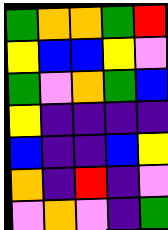[["green", "orange", "orange", "green", "red"], ["yellow", "blue", "blue", "yellow", "violet"], ["green", "violet", "orange", "green", "blue"], ["yellow", "indigo", "indigo", "indigo", "indigo"], ["blue", "indigo", "indigo", "blue", "yellow"], ["orange", "indigo", "red", "indigo", "violet"], ["violet", "orange", "violet", "indigo", "green"]]